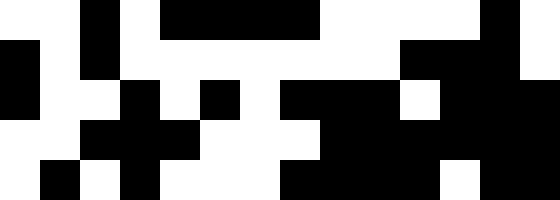[["white", "white", "black", "white", "black", "black", "black", "black", "white", "white", "white", "white", "black", "white"], ["black", "white", "black", "white", "white", "white", "white", "white", "white", "white", "black", "black", "black", "white"], ["black", "white", "white", "black", "white", "black", "white", "black", "black", "black", "white", "black", "black", "black"], ["white", "white", "black", "black", "black", "white", "white", "white", "black", "black", "black", "black", "black", "black"], ["white", "black", "white", "black", "white", "white", "white", "black", "black", "black", "black", "white", "black", "black"]]